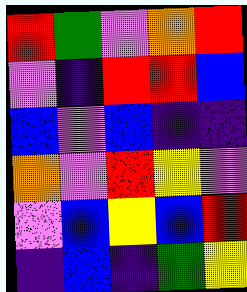[["red", "green", "violet", "orange", "red"], ["violet", "indigo", "red", "red", "blue"], ["blue", "violet", "blue", "indigo", "indigo"], ["orange", "violet", "red", "yellow", "violet"], ["violet", "blue", "yellow", "blue", "red"], ["indigo", "blue", "indigo", "green", "yellow"]]